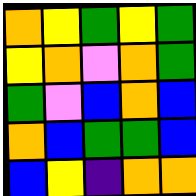[["orange", "yellow", "green", "yellow", "green"], ["yellow", "orange", "violet", "orange", "green"], ["green", "violet", "blue", "orange", "blue"], ["orange", "blue", "green", "green", "blue"], ["blue", "yellow", "indigo", "orange", "orange"]]